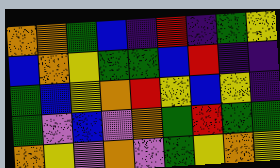[["orange", "orange", "green", "blue", "indigo", "red", "indigo", "green", "yellow"], ["blue", "orange", "yellow", "green", "green", "blue", "red", "indigo", "indigo"], ["green", "blue", "yellow", "orange", "red", "yellow", "blue", "yellow", "indigo"], ["green", "violet", "blue", "violet", "orange", "green", "red", "green", "green"], ["orange", "yellow", "violet", "orange", "violet", "green", "yellow", "orange", "yellow"]]